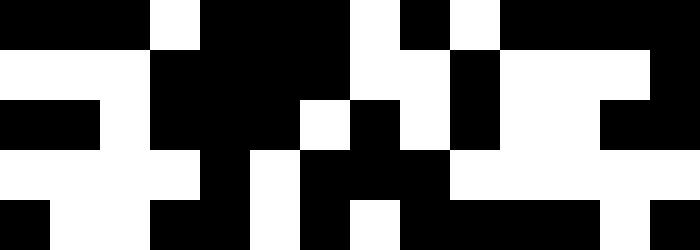[["black", "black", "black", "white", "black", "black", "black", "white", "black", "white", "black", "black", "black", "black"], ["white", "white", "white", "black", "black", "black", "black", "white", "white", "black", "white", "white", "white", "black"], ["black", "black", "white", "black", "black", "black", "white", "black", "white", "black", "white", "white", "black", "black"], ["white", "white", "white", "white", "black", "white", "black", "black", "black", "white", "white", "white", "white", "white"], ["black", "white", "white", "black", "black", "white", "black", "white", "black", "black", "black", "black", "white", "black"]]